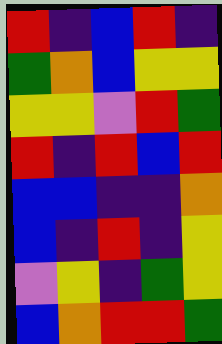[["red", "indigo", "blue", "red", "indigo"], ["green", "orange", "blue", "yellow", "yellow"], ["yellow", "yellow", "violet", "red", "green"], ["red", "indigo", "red", "blue", "red"], ["blue", "blue", "indigo", "indigo", "orange"], ["blue", "indigo", "red", "indigo", "yellow"], ["violet", "yellow", "indigo", "green", "yellow"], ["blue", "orange", "red", "red", "green"]]